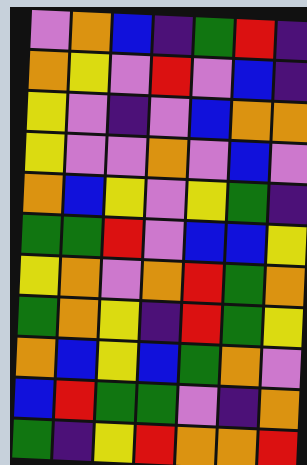[["violet", "orange", "blue", "indigo", "green", "red", "indigo"], ["orange", "yellow", "violet", "red", "violet", "blue", "indigo"], ["yellow", "violet", "indigo", "violet", "blue", "orange", "orange"], ["yellow", "violet", "violet", "orange", "violet", "blue", "violet"], ["orange", "blue", "yellow", "violet", "yellow", "green", "indigo"], ["green", "green", "red", "violet", "blue", "blue", "yellow"], ["yellow", "orange", "violet", "orange", "red", "green", "orange"], ["green", "orange", "yellow", "indigo", "red", "green", "yellow"], ["orange", "blue", "yellow", "blue", "green", "orange", "violet"], ["blue", "red", "green", "green", "violet", "indigo", "orange"], ["green", "indigo", "yellow", "red", "orange", "orange", "red"]]